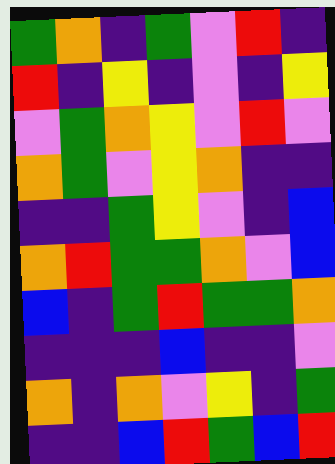[["green", "orange", "indigo", "green", "violet", "red", "indigo"], ["red", "indigo", "yellow", "indigo", "violet", "indigo", "yellow"], ["violet", "green", "orange", "yellow", "violet", "red", "violet"], ["orange", "green", "violet", "yellow", "orange", "indigo", "indigo"], ["indigo", "indigo", "green", "yellow", "violet", "indigo", "blue"], ["orange", "red", "green", "green", "orange", "violet", "blue"], ["blue", "indigo", "green", "red", "green", "green", "orange"], ["indigo", "indigo", "indigo", "blue", "indigo", "indigo", "violet"], ["orange", "indigo", "orange", "violet", "yellow", "indigo", "green"], ["indigo", "indigo", "blue", "red", "green", "blue", "red"]]